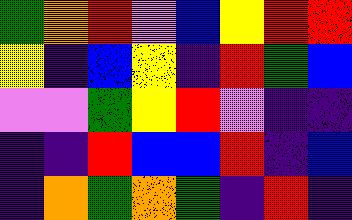[["green", "orange", "red", "violet", "blue", "yellow", "red", "red"], ["yellow", "indigo", "blue", "yellow", "indigo", "red", "green", "blue"], ["violet", "violet", "green", "yellow", "red", "violet", "indigo", "indigo"], ["indigo", "indigo", "red", "blue", "blue", "red", "indigo", "blue"], ["indigo", "orange", "green", "orange", "green", "indigo", "red", "indigo"]]